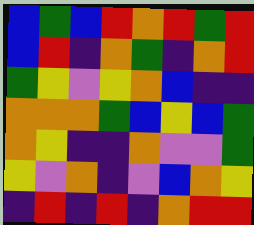[["blue", "green", "blue", "red", "orange", "red", "green", "red"], ["blue", "red", "indigo", "orange", "green", "indigo", "orange", "red"], ["green", "yellow", "violet", "yellow", "orange", "blue", "indigo", "indigo"], ["orange", "orange", "orange", "green", "blue", "yellow", "blue", "green"], ["orange", "yellow", "indigo", "indigo", "orange", "violet", "violet", "green"], ["yellow", "violet", "orange", "indigo", "violet", "blue", "orange", "yellow"], ["indigo", "red", "indigo", "red", "indigo", "orange", "red", "red"]]